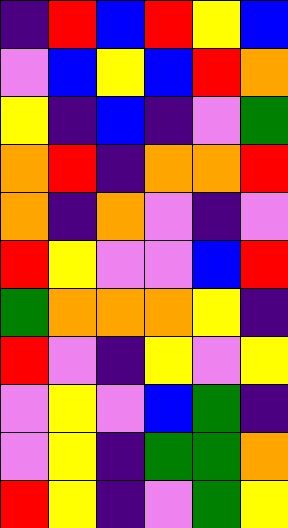[["indigo", "red", "blue", "red", "yellow", "blue"], ["violet", "blue", "yellow", "blue", "red", "orange"], ["yellow", "indigo", "blue", "indigo", "violet", "green"], ["orange", "red", "indigo", "orange", "orange", "red"], ["orange", "indigo", "orange", "violet", "indigo", "violet"], ["red", "yellow", "violet", "violet", "blue", "red"], ["green", "orange", "orange", "orange", "yellow", "indigo"], ["red", "violet", "indigo", "yellow", "violet", "yellow"], ["violet", "yellow", "violet", "blue", "green", "indigo"], ["violet", "yellow", "indigo", "green", "green", "orange"], ["red", "yellow", "indigo", "violet", "green", "yellow"]]